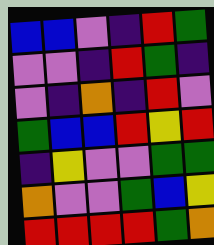[["blue", "blue", "violet", "indigo", "red", "green"], ["violet", "violet", "indigo", "red", "green", "indigo"], ["violet", "indigo", "orange", "indigo", "red", "violet"], ["green", "blue", "blue", "red", "yellow", "red"], ["indigo", "yellow", "violet", "violet", "green", "green"], ["orange", "violet", "violet", "green", "blue", "yellow"], ["red", "red", "red", "red", "green", "orange"]]